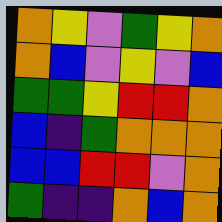[["orange", "yellow", "violet", "green", "yellow", "orange"], ["orange", "blue", "violet", "yellow", "violet", "blue"], ["green", "green", "yellow", "red", "red", "orange"], ["blue", "indigo", "green", "orange", "orange", "orange"], ["blue", "blue", "red", "red", "violet", "orange"], ["green", "indigo", "indigo", "orange", "blue", "orange"]]